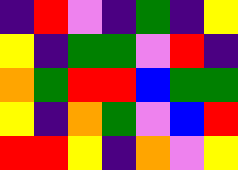[["indigo", "red", "violet", "indigo", "green", "indigo", "yellow"], ["yellow", "indigo", "green", "green", "violet", "red", "indigo"], ["orange", "green", "red", "red", "blue", "green", "green"], ["yellow", "indigo", "orange", "green", "violet", "blue", "red"], ["red", "red", "yellow", "indigo", "orange", "violet", "yellow"]]